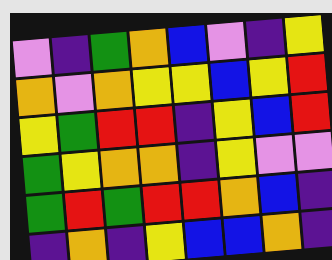[["violet", "indigo", "green", "orange", "blue", "violet", "indigo", "yellow"], ["orange", "violet", "orange", "yellow", "yellow", "blue", "yellow", "red"], ["yellow", "green", "red", "red", "indigo", "yellow", "blue", "red"], ["green", "yellow", "orange", "orange", "indigo", "yellow", "violet", "violet"], ["green", "red", "green", "red", "red", "orange", "blue", "indigo"], ["indigo", "orange", "indigo", "yellow", "blue", "blue", "orange", "indigo"]]